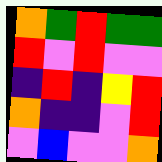[["orange", "green", "red", "green", "green"], ["red", "violet", "red", "violet", "violet"], ["indigo", "red", "indigo", "yellow", "red"], ["orange", "indigo", "indigo", "violet", "red"], ["violet", "blue", "violet", "violet", "orange"]]